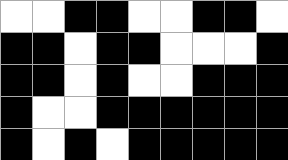[["white", "white", "black", "black", "white", "white", "black", "black", "white"], ["black", "black", "white", "black", "black", "white", "white", "white", "black"], ["black", "black", "white", "black", "white", "white", "black", "black", "black"], ["black", "white", "white", "black", "black", "black", "black", "black", "black"], ["black", "white", "black", "white", "black", "black", "black", "black", "black"]]